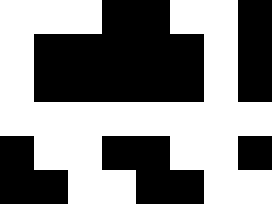[["white", "white", "white", "black", "black", "white", "white", "black"], ["white", "black", "black", "black", "black", "black", "white", "black"], ["white", "black", "black", "black", "black", "black", "white", "black"], ["white", "white", "white", "white", "white", "white", "white", "white"], ["black", "white", "white", "black", "black", "white", "white", "black"], ["black", "black", "white", "white", "black", "black", "white", "white"]]